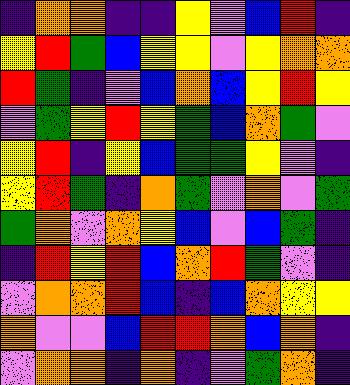[["indigo", "orange", "orange", "indigo", "indigo", "yellow", "violet", "blue", "red", "indigo"], ["yellow", "red", "green", "blue", "yellow", "yellow", "violet", "yellow", "orange", "orange"], ["red", "green", "indigo", "violet", "blue", "orange", "blue", "yellow", "red", "yellow"], ["violet", "green", "yellow", "red", "yellow", "green", "blue", "orange", "green", "violet"], ["yellow", "red", "indigo", "yellow", "blue", "green", "green", "yellow", "violet", "indigo"], ["yellow", "red", "green", "indigo", "orange", "green", "violet", "orange", "violet", "green"], ["green", "orange", "violet", "orange", "yellow", "blue", "violet", "blue", "green", "indigo"], ["indigo", "red", "yellow", "red", "blue", "orange", "red", "green", "violet", "indigo"], ["violet", "orange", "orange", "red", "blue", "indigo", "blue", "orange", "yellow", "yellow"], ["orange", "violet", "violet", "blue", "red", "red", "orange", "blue", "orange", "indigo"], ["violet", "orange", "orange", "indigo", "orange", "indigo", "violet", "green", "orange", "indigo"]]